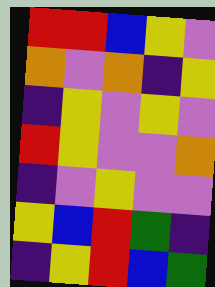[["red", "red", "blue", "yellow", "violet"], ["orange", "violet", "orange", "indigo", "yellow"], ["indigo", "yellow", "violet", "yellow", "violet"], ["red", "yellow", "violet", "violet", "orange"], ["indigo", "violet", "yellow", "violet", "violet"], ["yellow", "blue", "red", "green", "indigo"], ["indigo", "yellow", "red", "blue", "green"]]